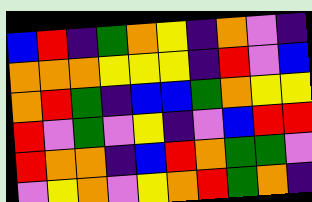[["blue", "red", "indigo", "green", "orange", "yellow", "indigo", "orange", "violet", "indigo"], ["orange", "orange", "orange", "yellow", "yellow", "yellow", "indigo", "red", "violet", "blue"], ["orange", "red", "green", "indigo", "blue", "blue", "green", "orange", "yellow", "yellow"], ["red", "violet", "green", "violet", "yellow", "indigo", "violet", "blue", "red", "red"], ["red", "orange", "orange", "indigo", "blue", "red", "orange", "green", "green", "violet"], ["violet", "yellow", "orange", "violet", "yellow", "orange", "red", "green", "orange", "indigo"]]